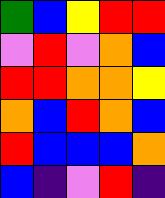[["green", "blue", "yellow", "red", "red"], ["violet", "red", "violet", "orange", "blue"], ["red", "red", "orange", "orange", "yellow"], ["orange", "blue", "red", "orange", "blue"], ["red", "blue", "blue", "blue", "orange"], ["blue", "indigo", "violet", "red", "indigo"]]